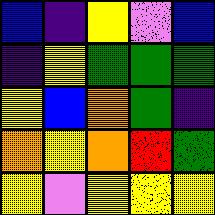[["blue", "indigo", "yellow", "violet", "blue"], ["indigo", "yellow", "green", "green", "green"], ["yellow", "blue", "orange", "green", "indigo"], ["orange", "yellow", "orange", "red", "green"], ["yellow", "violet", "yellow", "yellow", "yellow"]]